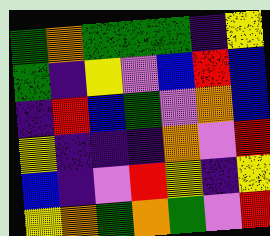[["green", "orange", "green", "green", "green", "indigo", "yellow"], ["green", "indigo", "yellow", "violet", "blue", "red", "blue"], ["indigo", "red", "blue", "green", "violet", "orange", "blue"], ["yellow", "indigo", "indigo", "indigo", "orange", "violet", "red"], ["blue", "indigo", "violet", "red", "yellow", "indigo", "yellow"], ["yellow", "orange", "green", "orange", "green", "violet", "red"]]